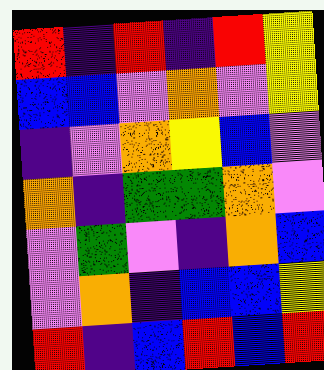[["red", "indigo", "red", "indigo", "red", "yellow"], ["blue", "blue", "violet", "orange", "violet", "yellow"], ["indigo", "violet", "orange", "yellow", "blue", "violet"], ["orange", "indigo", "green", "green", "orange", "violet"], ["violet", "green", "violet", "indigo", "orange", "blue"], ["violet", "orange", "indigo", "blue", "blue", "yellow"], ["red", "indigo", "blue", "red", "blue", "red"]]